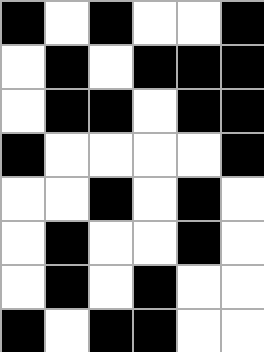[["black", "white", "black", "white", "white", "black"], ["white", "black", "white", "black", "black", "black"], ["white", "black", "black", "white", "black", "black"], ["black", "white", "white", "white", "white", "black"], ["white", "white", "black", "white", "black", "white"], ["white", "black", "white", "white", "black", "white"], ["white", "black", "white", "black", "white", "white"], ["black", "white", "black", "black", "white", "white"]]